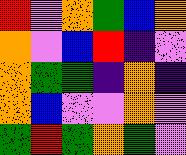[["red", "violet", "orange", "green", "blue", "orange"], ["orange", "violet", "blue", "red", "indigo", "violet"], ["orange", "green", "green", "indigo", "orange", "indigo"], ["orange", "blue", "violet", "violet", "orange", "violet"], ["green", "red", "green", "orange", "green", "violet"]]